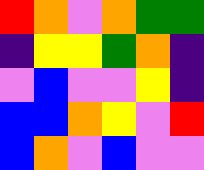[["red", "orange", "violet", "orange", "green", "green"], ["indigo", "yellow", "yellow", "green", "orange", "indigo"], ["violet", "blue", "violet", "violet", "yellow", "indigo"], ["blue", "blue", "orange", "yellow", "violet", "red"], ["blue", "orange", "violet", "blue", "violet", "violet"]]